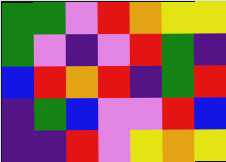[["green", "green", "violet", "red", "orange", "yellow", "yellow"], ["green", "violet", "indigo", "violet", "red", "green", "indigo"], ["blue", "red", "orange", "red", "indigo", "green", "red"], ["indigo", "green", "blue", "violet", "violet", "red", "blue"], ["indigo", "indigo", "red", "violet", "yellow", "orange", "yellow"]]